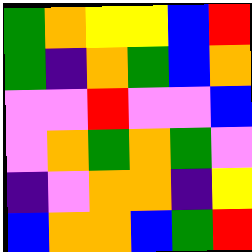[["green", "orange", "yellow", "yellow", "blue", "red"], ["green", "indigo", "orange", "green", "blue", "orange"], ["violet", "violet", "red", "violet", "violet", "blue"], ["violet", "orange", "green", "orange", "green", "violet"], ["indigo", "violet", "orange", "orange", "indigo", "yellow"], ["blue", "orange", "orange", "blue", "green", "red"]]